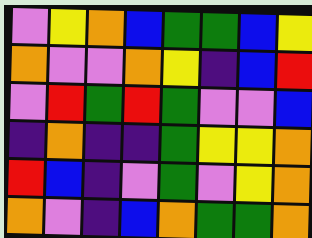[["violet", "yellow", "orange", "blue", "green", "green", "blue", "yellow"], ["orange", "violet", "violet", "orange", "yellow", "indigo", "blue", "red"], ["violet", "red", "green", "red", "green", "violet", "violet", "blue"], ["indigo", "orange", "indigo", "indigo", "green", "yellow", "yellow", "orange"], ["red", "blue", "indigo", "violet", "green", "violet", "yellow", "orange"], ["orange", "violet", "indigo", "blue", "orange", "green", "green", "orange"]]